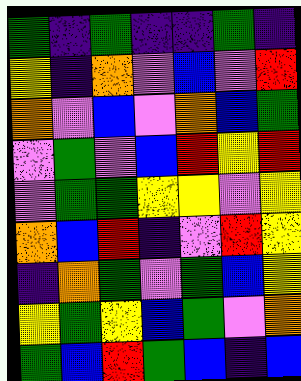[["green", "indigo", "green", "indigo", "indigo", "green", "indigo"], ["yellow", "indigo", "orange", "violet", "blue", "violet", "red"], ["orange", "violet", "blue", "violet", "orange", "blue", "green"], ["violet", "green", "violet", "blue", "red", "yellow", "red"], ["violet", "green", "green", "yellow", "yellow", "violet", "yellow"], ["orange", "blue", "red", "indigo", "violet", "red", "yellow"], ["indigo", "orange", "green", "violet", "green", "blue", "yellow"], ["yellow", "green", "yellow", "blue", "green", "violet", "orange"], ["green", "blue", "red", "green", "blue", "indigo", "blue"]]